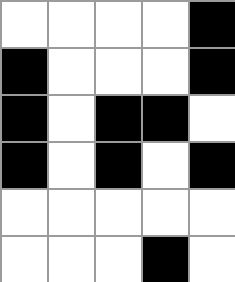[["white", "white", "white", "white", "black"], ["black", "white", "white", "white", "black"], ["black", "white", "black", "black", "white"], ["black", "white", "black", "white", "black"], ["white", "white", "white", "white", "white"], ["white", "white", "white", "black", "white"]]